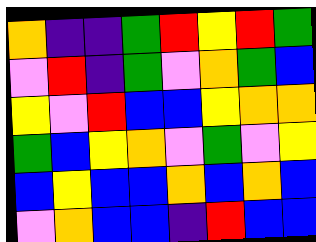[["orange", "indigo", "indigo", "green", "red", "yellow", "red", "green"], ["violet", "red", "indigo", "green", "violet", "orange", "green", "blue"], ["yellow", "violet", "red", "blue", "blue", "yellow", "orange", "orange"], ["green", "blue", "yellow", "orange", "violet", "green", "violet", "yellow"], ["blue", "yellow", "blue", "blue", "orange", "blue", "orange", "blue"], ["violet", "orange", "blue", "blue", "indigo", "red", "blue", "blue"]]